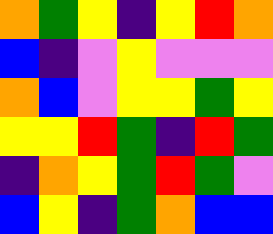[["orange", "green", "yellow", "indigo", "yellow", "red", "orange"], ["blue", "indigo", "violet", "yellow", "violet", "violet", "violet"], ["orange", "blue", "violet", "yellow", "yellow", "green", "yellow"], ["yellow", "yellow", "red", "green", "indigo", "red", "green"], ["indigo", "orange", "yellow", "green", "red", "green", "violet"], ["blue", "yellow", "indigo", "green", "orange", "blue", "blue"]]